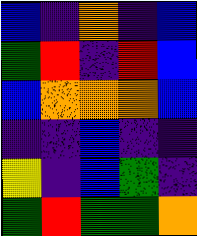[["blue", "indigo", "orange", "indigo", "blue"], ["green", "red", "indigo", "red", "blue"], ["blue", "orange", "orange", "orange", "blue"], ["indigo", "indigo", "blue", "indigo", "indigo"], ["yellow", "indigo", "blue", "green", "indigo"], ["green", "red", "green", "green", "orange"]]